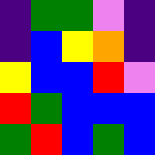[["indigo", "green", "green", "violet", "indigo"], ["indigo", "blue", "yellow", "orange", "indigo"], ["yellow", "blue", "blue", "red", "violet"], ["red", "green", "blue", "blue", "blue"], ["green", "red", "blue", "green", "blue"]]